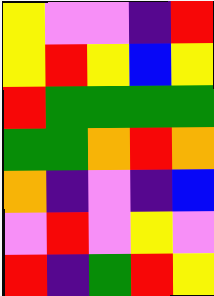[["yellow", "violet", "violet", "indigo", "red"], ["yellow", "red", "yellow", "blue", "yellow"], ["red", "green", "green", "green", "green"], ["green", "green", "orange", "red", "orange"], ["orange", "indigo", "violet", "indigo", "blue"], ["violet", "red", "violet", "yellow", "violet"], ["red", "indigo", "green", "red", "yellow"]]